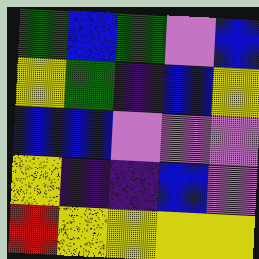[["green", "blue", "green", "violet", "blue"], ["yellow", "green", "indigo", "blue", "yellow"], ["blue", "blue", "violet", "violet", "violet"], ["yellow", "indigo", "indigo", "blue", "violet"], ["red", "yellow", "yellow", "yellow", "yellow"]]